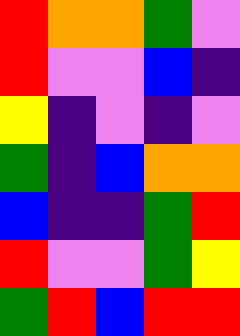[["red", "orange", "orange", "green", "violet"], ["red", "violet", "violet", "blue", "indigo"], ["yellow", "indigo", "violet", "indigo", "violet"], ["green", "indigo", "blue", "orange", "orange"], ["blue", "indigo", "indigo", "green", "red"], ["red", "violet", "violet", "green", "yellow"], ["green", "red", "blue", "red", "red"]]